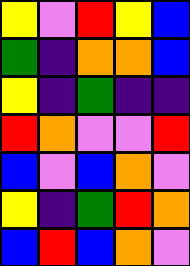[["yellow", "violet", "red", "yellow", "blue"], ["green", "indigo", "orange", "orange", "blue"], ["yellow", "indigo", "green", "indigo", "indigo"], ["red", "orange", "violet", "violet", "red"], ["blue", "violet", "blue", "orange", "violet"], ["yellow", "indigo", "green", "red", "orange"], ["blue", "red", "blue", "orange", "violet"]]